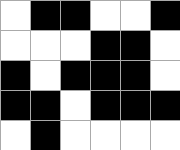[["white", "black", "black", "white", "white", "black"], ["white", "white", "white", "black", "black", "white"], ["black", "white", "black", "black", "black", "white"], ["black", "black", "white", "black", "black", "black"], ["white", "black", "white", "white", "white", "white"]]